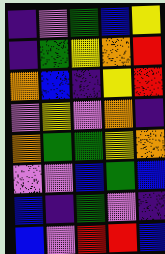[["indigo", "violet", "green", "blue", "yellow"], ["indigo", "green", "yellow", "orange", "red"], ["orange", "blue", "indigo", "yellow", "red"], ["violet", "yellow", "violet", "orange", "indigo"], ["orange", "green", "green", "yellow", "orange"], ["violet", "violet", "blue", "green", "blue"], ["blue", "indigo", "green", "violet", "indigo"], ["blue", "violet", "red", "red", "blue"]]